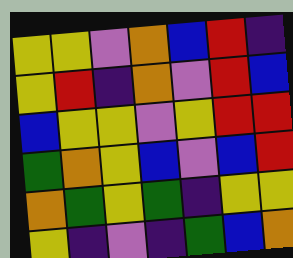[["yellow", "yellow", "violet", "orange", "blue", "red", "indigo"], ["yellow", "red", "indigo", "orange", "violet", "red", "blue"], ["blue", "yellow", "yellow", "violet", "yellow", "red", "red"], ["green", "orange", "yellow", "blue", "violet", "blue", "red"], ["orange", "green", "yellow", "green", "indigo", "yellow", "yellow"], ["yellow", "indigo", "violet", "indigo", "green", "blue", "orange"]]